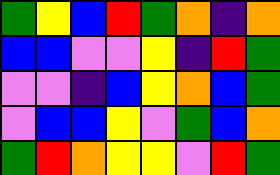[["green", "yellow", "blue", "red", "green", "orange", "indigo", "orange"], ["blue", "blue", "violet", "violet", "yellow", "indigo", "red", "green"], ["violet", "violet", "indigo", "blue", "yellow", "orange", "blue", "green"], ["violet", "blue", "blue", "yellow", "violet", "green", "blue", "orange"], ["green", "red", "orange", "yellow", "yellow", "violet", "red", "green"]]